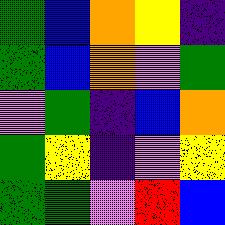[["green", "blue", "orange", "yellow", "indigo"], ["green", "blue", "orange", "violet", "green"], ["violet", "green", "indigo", "blue", "orange"], ["green", "yellow", "indigo", "violet", "yellow"], ["green", "green", "violet", "red", "blue"]]